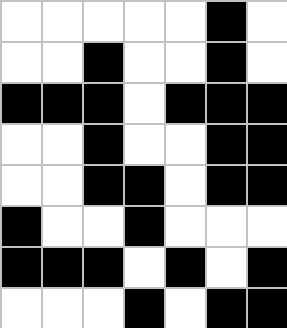[["white", "white", "white", "white", "white", "black", "white"], ["white", "white", "black", "white", "white", "black", "white"], ["black", "black", "black", "white", "black", "black", "black"], ["white", "white", "black", "white", "white", "black", "black"], ["white", "white", "black", "black", "white", "black", "black"], ["black", "white", "white", "black", "white", "white", "white"], ["black", "black", "black", "white", "black", "white", "black"], ["white", "white", "white", "black", "white", "black", "black"]]